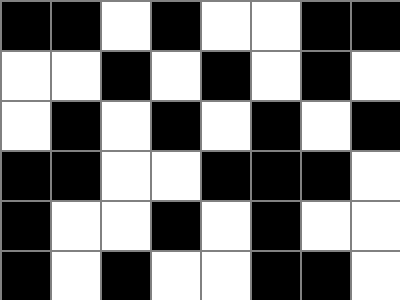[["black", "black", "white", "black", "white", "white", "black", "black"], ["white", "white", "black", "white", "black", "white", "black", "white"], ["white", "black", "white", "black", "white", "black", "white", "black"], ["black", "black", "white", "white", "black", "black", "black", "white"], ["black", "white", "white", "black", "white", "black", "white", "white"], ["black", "white", "black", "white", "white", "black", "black", "white"]]